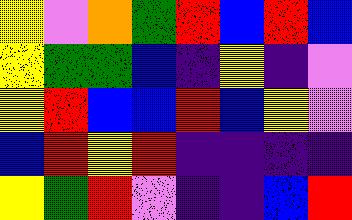[["yellow", "violet", "orange", "green", "red", "blue", "red", "blue"], ["yellow", "green", "green", "blue", "indigo", "yellow", "indigo", "violet"], ["yellow", "red", "blue", "blue", "red", "blue", "yellow", "violet"], ["blue", "red", "yellow", "red", "indigo", "indigo", "indigo", "indigo"], ["yellow", "green", "red", "violet", "indigo", "indigo", "blue", "red"]]